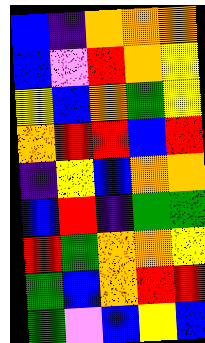[["blue", "indigo", "orange", "orange", "orange"], ["blue", "violet", "red", "orange", "yellow"], ["yellow", "blue", "orange", "green", "yellow"], ["orange", "red", "red", "blue", "red"], ["indigo", "yellow", "blue", "orange", "orange"], ["blue", "red", "indigo", "green", "green"], ["red", "green", "orange", "orange", "yellow"], ["green", "blue", "orange", "red", "red"], ["green", "violet", "blue", "yellow", "blue"]]